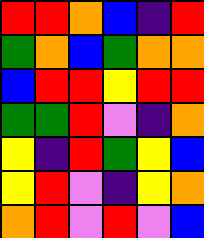[["red", "red", "orange", "blue", "indigo", "red"], ["green", "orange", "blue", "green", "orange", "orange"], ["blue", "red", "red", "yellow", "red", "red"], ["green", "green", "red", "violet", "indigo", "orange"], ["yellow", "indigo", "red", "green", "yellow", "blue"], ["yellow", "red", "violet", "indigo", "yellow", "orange"], ["orange", "red", "violet", "red", "violet", "blue"]]